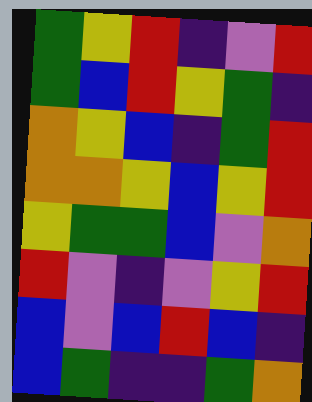[["green", "yellow", "red", "indigo", "violet", "red"], ["green", "blue", "red", "yellow", "green", "indigo"], ["orange", "yellow", "blue", "indigo", "green", "red"], ["orange", "orange", "yellow", "blue", "yellow", "red"], ["yellow", "green", "green", "blue", "violet", "orange"], ["red", "violet", "indigo", "violet", "yellow", "red"], ["blue", "violet", "blue", "red", "blue", "indigo"], ["blue", "green", "indigo", "indigo", "green", "orange"]]